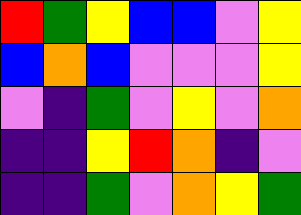[["red", "green", "yellow", "blue", "blue", "violet", "yellow"], ["blue", "orange", "blue", "violet", "violet", "violet", "yellow"], ["violet", "indigo", "green", "violet", "yellow", "violet", "orange"], ["indigo", "indigo", "yellow", "red", "orange", "indigo", "violet"], ["indigo", "indigo", "green", "violet", "orange", "yellow", "green"]]